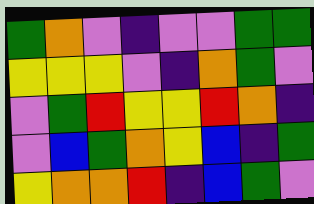[["green", "orange", "violet", "indigo", "violet", "violet", "green", "green"], ["yellow", "yellow", "yellow", "violet", "indigo", "orange", "green", "violet"], ["violet", "green", "red", "yellow", "yellow", "red", "orange", "indigo"], ["violet", "blue", "green", "orange", "yellow", "blue", "indigo", "green"], ["yellow", "orange", "orange", "red", "indigo", "blue", "green", "violet"]]